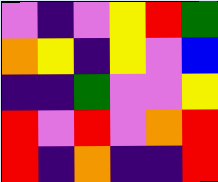[["violet", "indigo", "violet", "yellow", "red", "green"], ["orange", "yellow", "indigo", "yellow", "violet", "blue"], ["indigo", "indigo", "green", "violet", "violet", "yellow"], ["red", "violet", "red", "violet", "orange", "red"], ["red", "indigo", "orange", "indigo", "indigo", "red"]]